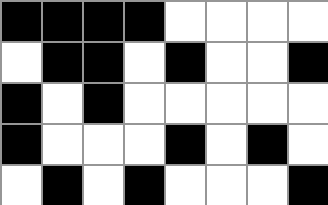[["black", "black", "black", "black", "white", "white", "white", "white"], ["white", "black", "black", "white", "black", "white", "white", "black"], ["black", "white", "black", "white", "white", "white", "white", "white"], ["black", "white", "white", "white", "black", "white", "black", "white"], ["white", "black", "white", "black", "white", "white", "white", "black"]]